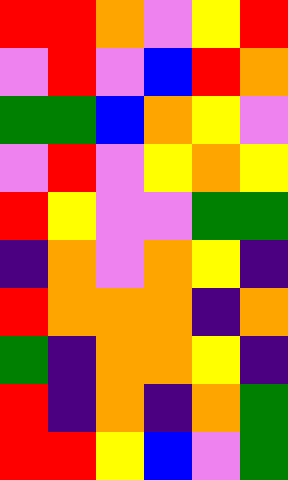[["red", "red", "orange", "violet", "yellow", "red"], ["violet", "red", "violet", "blue", "red", "orange"], ["green", "green", "blue", "orange", "yellow", "violet"], ["violet", "red", "violet", "yellow", "orange", "yellow"], ["red", "yellow", "violet", "violet", "green", "green"], ["indigo", "orange", "violet", "orange", "yellow", "indigo"], ["red", "orange", "orange", "orange", "indigo", "orange"], ["green", "indigo", "orange", "orange", "yellow", "indigo"], ["red", "indigo", "orange", "indigo", "orange", "green"], ["red", "red", "yellow", "blue", "violet", "green"]]